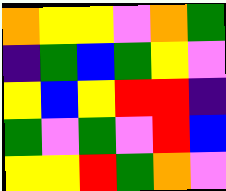[["orange", "yellow", "yellow", "violet", "orange", "green"], ["indigo", "green", "blue", "green", "yellow", "violet"], ["yellow", "blue", "yellow", "red", "red", "indigo"], ["green", "violet", "green", "violet", "red", "blue"], ["yellow", "yellow", "red", "green", "orange", "violet"]]